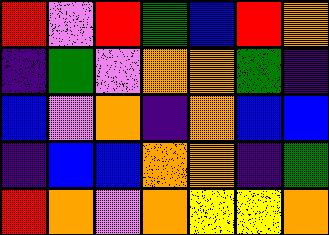[["red", "violet", "red", "green", "blue", "red", "orange"], ["indigo", "green", "violet", "orange", "orange", "green", "indigo"], ["blue", "violet", "orange", "indigo", "orange", "blue", "blue"], ["indigo", "blue", "blue", "orange", "orange", "indigo", "green"], ["red", "orange", "violet", "orange", "yellow", "yellow", "orange"]]